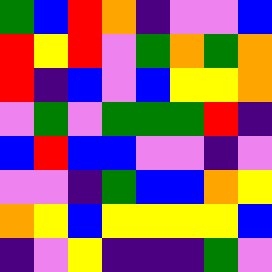[["green", "blue", "red", "orange", "indigo", "violet", "violet", "blue"], ["red", "yellow", "red", "violet", "green", "orange", "green", "orange"], ["red", "indigo", "blue", "violet", "blue", "yellow", "yellow", "orange"], ["violet", "green", "violet", "green", "green", "green", "red", "indigo"], ["blue", "red", "blue", "blue", "violet", "violet", "indigo", "violet"], ["violet", "violet", "indigo", "green", "blue", "blue", "orange", "yellow"], ["orange", "yellow", "blue", "yellow", "yellow", "yellow", "yellow", "blue"], ["indigo", "violet", "yellow", "indigo", "indigo", "indigo", "green", "violet"]]